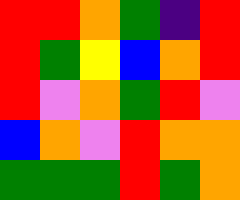[["red", "red", "orange", "green", "indigo", "red"], ["red", "green", "yellow", "blue", "orange", "red"], ["red", "violet", "orange", "green", "red", "violet"], ["blue", "orange", "violet", "red", "orange", "orange"], ["green", "green", "green", "red", "green", "orange"]]